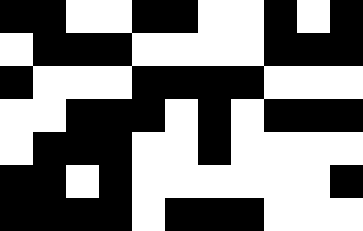[["black", "black", "white", "white", "black", "black", "white", "white", "black", "white", "black"], ["white", "black", "black", "black", "white", "white", "white", "white", "black", "black", "black"], ["black", "white", "white", "white", "black", "black", "black", "black", "white", "white", "white"], ["white", "white", "black", "black", "black", "white", "black", "white", "black", "black", "black"], ["white", "black", "black", "black", "white", "white", "black", "white", "white", "white", "white"], ["black", "black", "white", "black", "white", "white", "white", "white", "white", "white", "black"], ["black", "black", "black", "black", "white", "black", "black", "black", "white", "white", "white"]]